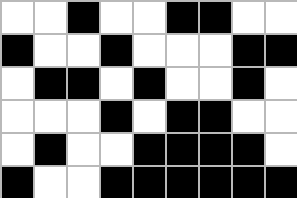[["white", "white", "black", "white", "white", "black", "black", "white", "white"], ["black", "white", "white", "black", "white", "white", "white", "black", "black"], ["white", "black", "black", "white", "black", "white", "white", "black", "white"], ["white", "white", "white", "black", "white", "black", "black", "white", "white"], ["white", "black", "white", "white", "black", "black", "black", "black", "white"], ["black", "white", "white", "black", "black", "black", "black", "black", "black"]]